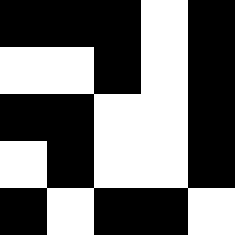[["black", "black", "black", "white", "black"], ["white", "white", "black", "white", "black"], ["black", "black", "white", "white", "black"], ["white", "black", "white", "white", "black"], ["black", "white", "black", "black", "white"]]